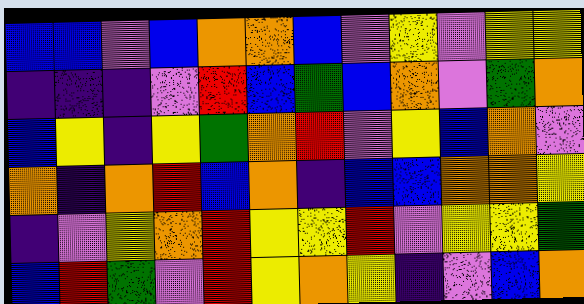[["blue", "blue", "violet", "blue", "orange", "orange", "blue", "violet", "yellow", "violet", "yellow", "yellow"], ["indigo", "indigo", "indigo", "violet", "red", "blue", "green", "blue", "orange", "violet", "green", "orange"], ["blue", "yellow", "indigo", "yellow", "green", "orange", "red", "violet", "yellow", "blue", "orange", "violet"], ["orange", "indigo", "orange", "red", "blue", "orange", "indigo", "blue", "blue", "orange", "orange", "yellow"], ["indigo", "violet", "yellow", "orange", "red", "yellow", "yellow", "red", "violet", "yellow", "yellow", "green"], ["blue", "red", "green", "violet", "red", "yellow", "orange", "yellow", "indigo", "violet", "blue", "orange"]]